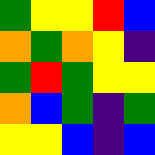[["green", "yellow", "yellow", "red", "blue"], ["orange", "green", "orange", "yellow", "indigo"], ["green", "red", "green", "yellow", "yellow"], ["orange", "blue", "green", "indigo", "green"], ["yellow", "yellow", "blue", "indigo", "blue"]]